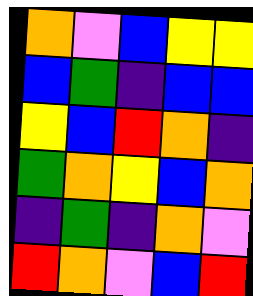[["orange", "violet", "blue", "yellow", "yellow"], ["blue", "green", "indigo", "blue", "blue"], ["yellow", "blue", "red", "orange", "indigo"], ["green", "orange", "yellow", "blue", "orange"], ["indigo", "green", "indigo", "orange", "violet"], ["red", "orange", "violet", "blue", "red"]]